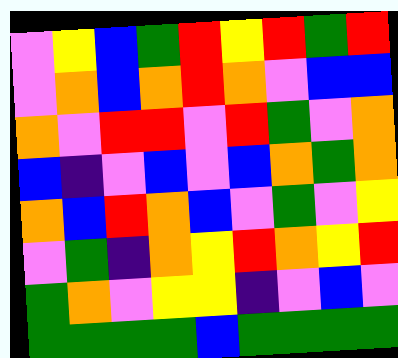[["violet", "yellow", "blue", "green", "red", "yellow", "red", "green", "red"], ["violet", "orange", "blue", "orange", "red", "orange", "violet", "blue", "blue"], ["orange", "violet", "red", "red", "violet", "red", "green", "violet", "orange"], ["blue", "indigo", "violet", "blue", "violet", "blue", "orange", "green", "orange"], ["orange", "blue", "red", "orange", "blue", "violet", "green", "violet", "yellow"], ["violet", "green", "indigo", "orange", "yellow", "red", "orange", "yellow", "red"], ["green", "orange", "violet", "yellow", "yellow", "indigo", "violet", "blue", "violet"], ["green", "green", "green", "green", "blue", "green", "green", "green", "green"]]